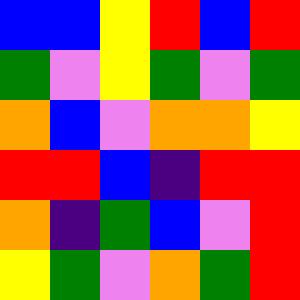[["blue", "blue", "yellow", "red", "blue", "red"], ["green", "violet", "yellow", "green", "violet", "green"], ["orange", "blue", "violet", "orange", "orange", "yellow"], ["red", "red", "blue", "indigo", "red", "red"], ["orange", "indigo", "green", "blue", "violet", "red"], ["yellow", "green", "violet", "orange", "green", "red"]]